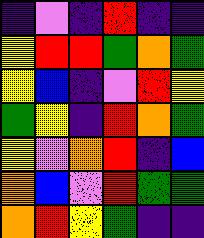[["indigo", "violet", "indigo", "red", "indigo", "indigo"], ["yellow", "red", "red", "green", "orange", "green"], ["yellow", "blue", "indigo", "violet", "red", "yellow"], ["green", "yellow", "indigo", "red", "orange", "green"], ["yellow", "violet", "orange", "red", "indigo", "blue"], ["orange", "blue", "violet", "red", "green", "green"], ["orange", "red", "yellow", "green", "indigo", "indigo"]]